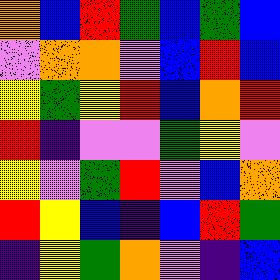[["orange", "blue", "red", "green", "blue", "green", "blue"], ["violet", "orange", "orange", "violet", "blue", "red", "blue"], ["yellow", "green", "yellow", "red", "blue", "orange", "red"], ["red", "indigo", "violet", "violet", "green", "yellow", "violet"], ["yellow", "violet", "green", "red", "violet", "blue", "orange"], ["red", "yellow", "blue", "indigo", "blue", "red", "green"], ["indigo", "yellow", "green", "orange", "violet", "indigo", "blue"]]